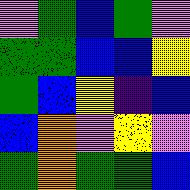[["violet", "green", "blue", "green", "violet"], ["green", "green", "blue", "blue", "yellow"], ["green", "blue", "yellow", "indigo", "blue"], ["blue", "orange", "violet", "yellow", "violet"], ["green", "orange", "green", "green", "blue"]]